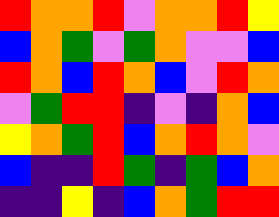[["red", "orange", "orange", "red", "violet", "orange", "orange", "red", "yellow"], ["blue", "orange", "green", "violet", "green", "orange", "violet", "violet", "blue"], ["red", "orange", "blue", "red", "orange", "blue", "violet", "red", "orange"], ["violet", "green", "red", "red", "indigo", "violet", "indigo", "orange", "blue"], ["yellow", "orange", "green", "red", "blue", "orange", "red", "orange", "violet"], ["blue", "indigo", "indigo", "red", "green", "indigo", "green", "blue", "orange"], ["indigo", "indigo", "yellow", "indigo", "blue", "orange", "green", "red", "red"]]